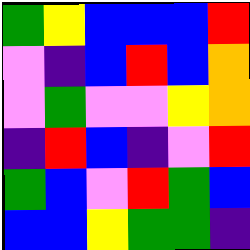[["green", "yellow", "blue", "blue", "blue", "red"], ["violet", "indigo", "blue", "red", "blue", "orange"], ["violet", "green", "violet", "violet", "yellow", "orange"], ["indigo", "red", "blue", "indigo", "violet", "red"], ["green", "blue", "violet", "red", "green", "blue"], ["blue", "blue", "yellow", "green", "green", "indigo"]]